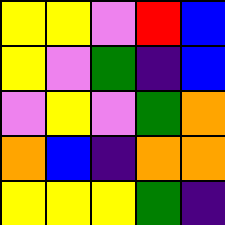[["yellow", "yellow", "violet", "red", "blue"], ["yellow", "violet", "green", "indigo", "blue"], ["violet", "yellow", "violet", "green", "orange"], ["orange", "blue", "indigo", "orange", "orange"], ["yellow", "yellow", "yellow", "green", "indigo"]]